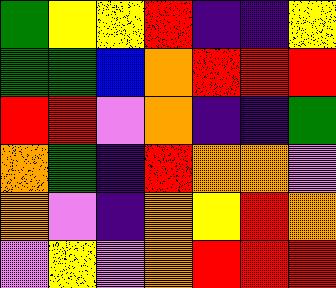[["green", "yellow", "yellow", "red", "indigo", "indigo", "yellow"], ["green", "green", "blue", "orange", "red", "red", "red"], ["red", "red", "violet", "orange", "indigo", "indigo", "green"], ["orange", "green", "indigo", "red", "orange", "orange", "violet"], ["orange", "violet", "indigo", "orange", "yellow", "red", "orange"], ["violet", "yellow", "violet", "orange", "red", "red", "red"]]